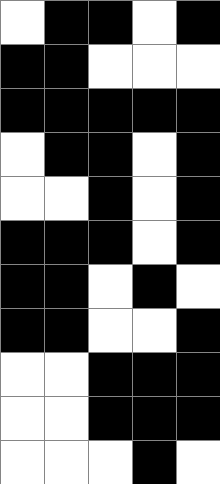[["white", "black", "black", "white", "black"], ["black", "black", "white", "white", "white"], ["black", "black", "black", "black", "black"], ["white", "black", "black", "white", "black"], ["white", "white", "black", "white", "black"], ["black", "black", "black", "white", "black"], ["black", "black", "white", "black", "white"], ["black", "black", "white", "white", "black"], ["white", "white", "black", "black", "black"], ["white", "white", "black", "black", "black"], ["white", "white", "white", "black", "white"]]